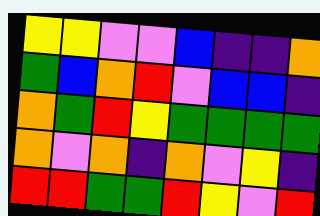[["yellow", "yellow", "violet", "violet", "blue", "indigo", "indigo", "orange"], ["green", "blue", "orange", "red", "violet", "blue", "blue", "indigo"], ["orange", "green", "red", "yellow", "green", "green", "green", "green"], ["orange", "violet", "orange", "indigo", "orange", "violet", "yellow", "indigo"], ["red", "red", "green", "green", "red", "yellow", "violet", "red"]]